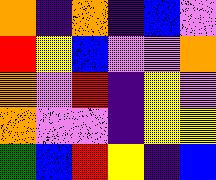[["orange", "indigo", "orange", "indigo", "blue", "violet"], ["red", "yellow", "blue", "violet", "violet", "orange"], ["orange", "violet", "red", "indigo", "yellow", "violet"], ["orange", "violet", "violet", "indigo", "yellow", "yellow"], ["green", "blue", "red", "yellow", "indigo", "blue"]]